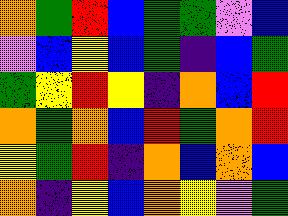[["orange", "green", "red", "blue", "green", "green", "violet", "blue"], ["violet", "blue", "yellow", "blue", "green", "indigo", "blue", "green"], ["green", "yellow", "red", "yellow", "indigo", "orange", "blue", "red"], ["orange", "green", "orange", "blue", "red", "green", "orange", "red"], ["yellow", "green", "red", "indigo", "orange", "blue", "orange", "blue"], ["orange", "indigo", "yellow", "blue", "orange", "yellow", "violet", "green"]]